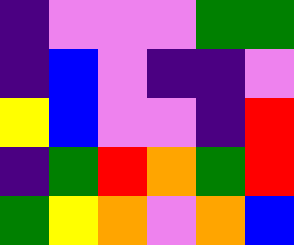[["indigo", "violet", "violet", "violet", "green", "green"], ["indigo", "blue", "violet", "indigo", "indigo", "violet"], ["yellow", "blue", "violet", "violet", "indigo", "red"], ["indigo", "green", "red", "orange", "green", "red"], ["green", "yellow", "orange", "violet", "orange", "blue"]]